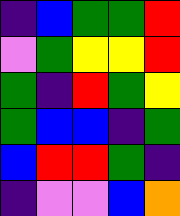[["indigo", "blue", "green", "green", "red"], ["violet", "green", "yellow", "yellow", "red"], ["green", "indigo", "red", "green", "yellow"], ["green", "blue", "blue", "indigo", "green"], ["blue", "red", "red", "green", "indigo"], ["indigo", "violet", "violet", "blue", "orange"]]